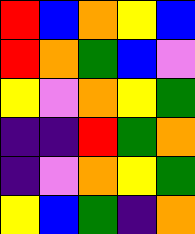[["red", "blue", "orange", "yellow", "blue"], ["red", "orange", "green", "blue", "violet"], ["yellow", "violet", "orange", "yellow", "green"], ["indigo", "indigo", "red", "green", "orange"], ["indigo", "violet", "orange", "yellow", "green"], ["yellow", "blue", "green", "indigo", "orange"]]